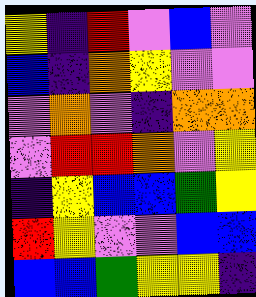[["yellow", "indigo", "red", "violet", "blue", "violet"], ["blue", "indigo", "orange", "yellow", "violet", "violet"], ["violet", "orange", "violet", "indigo", "orange", "orange"], ["violet", "red", "red", "orange", "violet", "yellow"], ["indigo", "yellow", "blue", "blue", "green", "yellow"], ["red", "yellow", "violet", "violet", "blue", "blue"], ["blue", "blue", "green", "yellow", "yellow", "indigo"]]